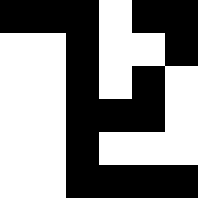[["black", "black", "black", "white", "black", "black"], ["white", "white", "black", "white", "white", "black"], ["white", "white", "black", "white", "black", "white"], ["white", "white", "black", "black", "black", "white"], ["white", "white", "black", "white", "white", "white"], ["white", "white", "black", "black", "black", "black"]]